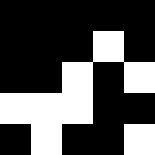[["black", "black", "black", "black", "black"], ["black", "black", "black", "white", "black"], ["black", "black", "white", "black", "white"], ["white", "white", "white", "black", "black"], ["black", "white", "black", "black", "white"]]